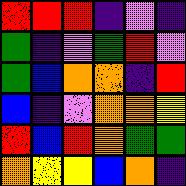[["red", "red", "red", "indigo", "violet", "indigo"], ["green", "indigo", "violet", "green", "red", "violet"], ["green", "blue", "orange", "orange", "indigo", "red"], ["blue", "indigo", "violet", "orange", "orange", "yellow"], ["red", "blue", "red", "orange", "green", "green"], ["orange", "yellow", "yellow", "blue", "orange", "indigo"]]